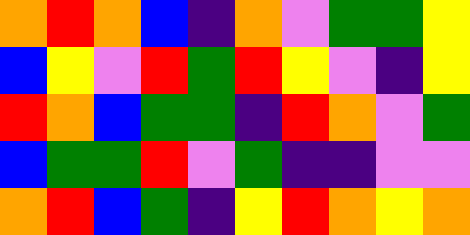[["orange", "red", "orange", "blue", "indigo", "orange", "violet", "green", "green", "yellow"], ["blue", "yellow", "violet", "red", "green", "red", "yellow", "violet", "indigo", "yellow"], ["red", "orange", "blue", "green", "green", "indigo", "red", "orange", "violet", "green"], ["blue", "green", "green", "red", "violet", "green", "indigo", "indigo", "violet", "violet"], ["orange", "red", "blue", "green", "indigo", "yellow", "red", "orange", "yellow", "orange"]]